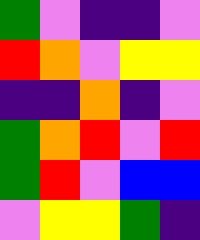[["green", "violet", "indigo", "indigo", "violet"], ["red", "orange", "violet", "yellow", "yellow"], ["indigo", "indigo", "orange", "indigo", "violet"], ["green", "orange", "red", "violet", "red"], ["green", "red", "violet", "blue", "blue"], ["violet", "yellow", "yellow", "green", "indigo"]]